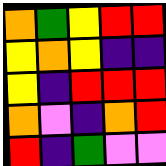[["orange", "green", "yellow", "red", "red"], ["yellow", "orange", "yellow", "indigo", "indigo"], ["yellow", "indigo", "red", "red", "red"], ["orange", "violet", "indigo", "orange", "red"], ["red", "indigo", "green", "violet", "violet"]]